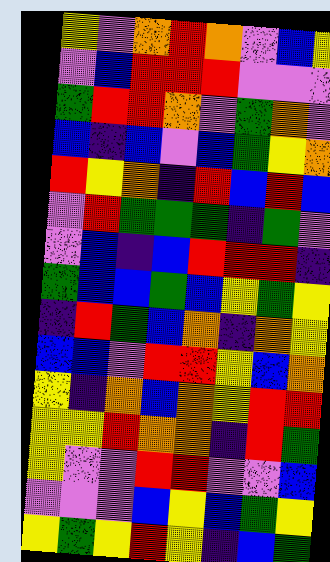[["yellow", "violet", "orange", "red", "orange", "violet", "blue", "yellow"], ["violet", "blue", "red", "red", "red", "violet", "violet", "violet"], ["green", "red", "red", "orange", "violet", "green", "orange", "violet"], ["blue", "indigo", "blue", "violet", "blue", "green", "yellow", "orange"], ["red", "yellow", "orange", "indigo", "red", "blue", "red", "blue"], ["violet", "red", "green", "green", "green", "indigo", "green", "violet"], ["violet", "blue", "indigo", "blue", "red", "red", "red", "indigo"], ["green", "blue", "blue", "green", "blue", "yellow", "green", "yellow"], ["indigo", "red", "green", "blue", "orange", "indigo", "orange", "yellow"], ["blue", "blue", "violet", "red", "red", "yellow", "blue", "orange"], ["yellow", "indigo", "orange", "blue", "orange", "yellow", "red", "red"], ["yellow", "yellow", "red", "orange", "orange", "indigo", "red", "green"], ["yellow", "violet", "violet", "red", "red", "violet", "violet", "blue"], ["violet", "violet", "violet", "blue", "yellow", "blue", "green", "yellow"], ["yellow", "green", "yellow", "red", "yellow", "indigo", "blue", "green"]]